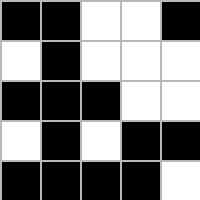[["black", "black", "white", "white", "black"], ["white", "black", "white", "white", "white"], ["black", "black", "black", "white", "white"], ["white", "black", "white", "black", "black"], ["black", "black", "black", "black", "white"]]